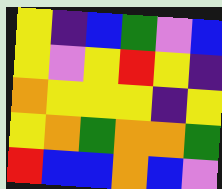[["yellow", "indigo", "blue", "green", "violet", "blue"], ["yellow", "violet", "yellow", "red", "yellow", "indigo"], ["orange", "yellow", "yellow", "yellow", "indigo", "yellow"], ["yellow", "orange", "green", "orange", "orange", "green"], ["red", "blue", "blue", "orange", "blue", "violet"]]